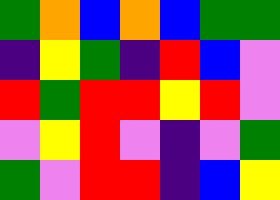[["green", "orange", "blue", "orange", "blue", "green", "green"], ["indigo", "yellow", "green", "indigo", "red", "blue", "violet"], ["red", "green", "red", "red", "yellow", "red", "violet"], ["violet", "yellow", "red", "violet", "indigo", "violet", "green"], ["green", "violet", "red", "red", "indigo", "blue", "yellow"]]